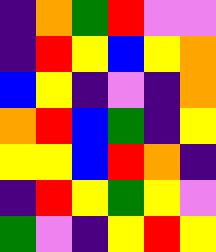[["indigo", "orange", "green", "red", "violet", "violet"], ["indigo", "red", "yellow", "blue", "yellow", "orange"], ["blue", "yellow", "indigo", "violet", "indigo", "orange"], ["orange", "red", "blue", "green", "indigo", "yellow"], ["yellow", "yellow", "blue", "red", "orange", "indigo"], ["indigo", "red", "yellow", "green", "yellow", "violet"], ["green", "violet", "indigo", "yellow", "red", "yellow"]]